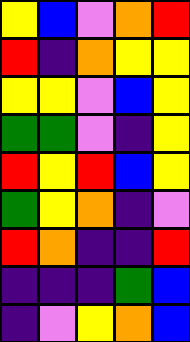[["yellow", "blue", "violet", "orange", "red"], ["red", "indigo", "orange", "yellow", "yellow"], ["yellow", "yellow", "violet", "blue", "yellow"], ["green", "green", "violet", "indigo", "yellow"], ["red", "yellow", "red", "blue", "yellow"], ["green", "yellow", "orange", "indigo", "violet"], ["red", "orange", "indigo", "indigo", "red"], ["indigo", "indigo", "indigo", "green", "blue"], ["indigo", "violet", "yellow", "orange", "blue"]]